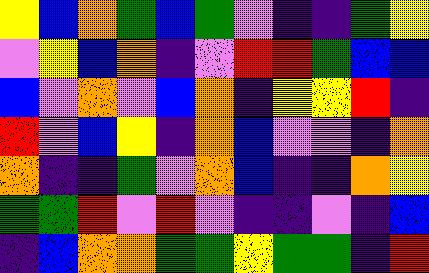[["yellow", "blue", "orange", "green", "blue", "green", "violet", "indigo", "indigo", "green", "yellow"], ["violet", "yellow", "blue", "orange", "indigo", "violet", "red", "red", "green", "blue", "blue"], ["blue", "violet", "orange", "violet", "blue", "orange", "indigo", "yellow", "yellow", "red", "indigo"], ["red", "violet", "blue", "yellow", "indigo", "orange", "blue", "violet", "violet", "indigo", "orange"], ["orange", "indigo", "indigo", "green", "violet", "orange", "blue", "indigo", "indigo", "orange", "yellow"], ["green", "green", "red", "violet", "red", "violet", "indigo", "indigo", "violet", "indigo", "blue"], ["indigo", "blue", "orange", "orange", "green", "green", "yellow", "green", "green", "indigo", "red"]]